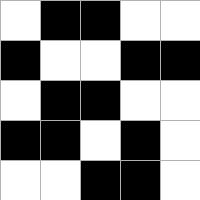[["white", "black", "black", "white", "white"], ["black", "white", "white", "black", "black"], ["white", "black", "black", "white", "white"], ["black", "black", "white", "black", "white"], ["white", "white", "black", "black", "white"]]